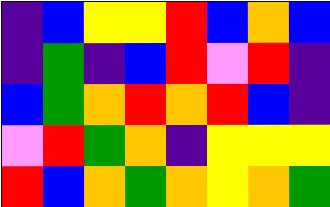[["indigo", "blue", "yellow", "yellow", "red", "blue", "orange", "blue"], ["indigo", "green", "indigo", "blue", "red", "violet", "red", "indigo"], ["blue", "green", "orange", "red", "orange", "red", "blue", "indigo"], ["violet", "red", "green", "orange", "indigo", "yellow", "yellow", "yellow"], ["red", "blue", "orange", "green", "orange", "yellow", "orange", "green"]]